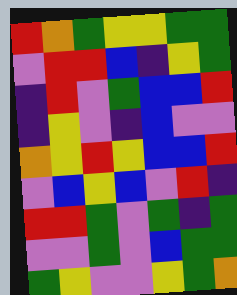[["red", "orange", "green", "yellow", "yellow", "green", "green"], ["violet", "red", "red", "blue", "indigo", "yellow", "green"], ["indigo", "red", "violet", "green", "blue", "blue", "red"], ["indigo", "yellow", "violet", "indigo", "blue", "violet", "violet"], ["orange", "yellow", "red", "yellow", "blue", "blue", "red"], ["violet", "blue", "yellow", "blue", "violet", "red", "indigo"], ["red", "red", "green", "violet", "green", "indigo", "green"], ["violet", "violet", "green", "violet", "blue", "green", "green"], ["green", "yellow", "violet", "violet", "yellow", "green", "orange"]]